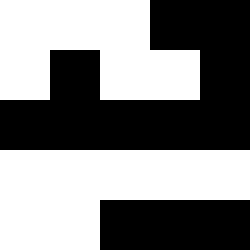[["white", "white", "white", "black", "black"], ["white", "black", "white", "white", "black"], ["black", "black", "black", "black", "black"], ["white", "white", "white", "white", "white"], ["white", "white", "black", "black", "black"]]